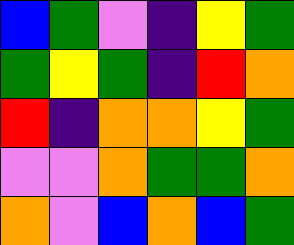[["blue", "green", "violet", "indigo", "yellow", "green"], ["green", "yellow", "green", "indigo", "red", "orange"], ["red", "indigo", "orange", "orange", "yellow", "green"], ["violet", "violet", "orange", "green", "green", "orange"], ["orange", "violet", "blue", "orange", "blue", "green"]]